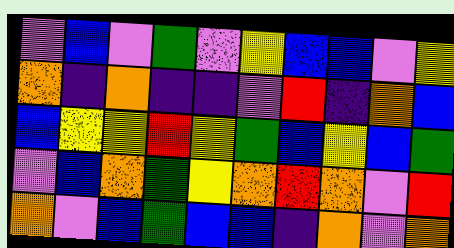[["violet", "blue", "violet", "green", "violet", "yellow", "blue", "blue", "violet", "yellow"], ["orange", "indigo", "orange", "indigo", "indigo", "violet", "red", "indigo", "orange", "blue"], ["blue", "yellow", "yellow", "red", "yellow", "green", "blue", "yellow", "blue", "green"], ["violet", "blue", "orange", "green", "yellow", "orange", "red", "orange", "violet", "red"], ["orange", "violet", "blue", "green", "blue", "blue", "indigo", "orange", "violet", "orange"]]